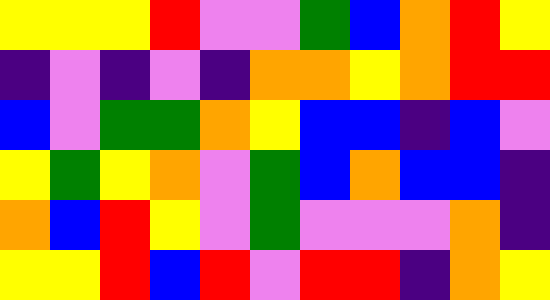[["yellow", "yellow", "yellow", "red", "violet", "violet", "green", "blue", "orange", "red", "yellow"], ["indigo", "violet", "indigo", "violet", "indigo", "orange", "orange", "yellow", "orange", "red", "red"], ["blue", "violet", "green", "green", "orange", "yellow", "blue", "blue", "indigo", "blue", "violet"], ["yellow", "green", "yellow", "orange", "violet", "green", "blue", "orange", "blue", "blue", "indigo"], ["orange", "blue", "red", "yellow", "violet", "green", "violet", "violet", "violet", "orange", "indigo"], ["yellow", "yellow", "red", "blue", "red", "violet", "red", "red", "indigo", "orange", "yellow"]]